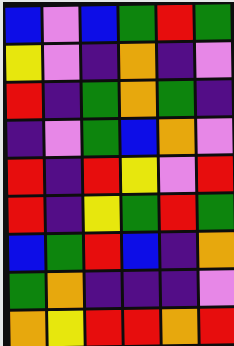[["blue", "violet", "blue", "green", "red", "green"], ["yellow", "violet", "indigo", "orange", "indigo", "violet"], ["red", "indigo", "green", "orange", "green", "indigo"], ["indigo", "violet", "green", "blue", "orange", "violet"], ["red", "indigo", "red", "yellow", "violet", "red"], ["red", "indigo", "yellow", "green", "red", "green"], ["blue", "green", "red", "blue", "indigo", "orange"], ["green", "orange", "indigo", "indigo", "indigo", "violet"], ["orange", "yellow", "red", "red", "orange", "red"]]